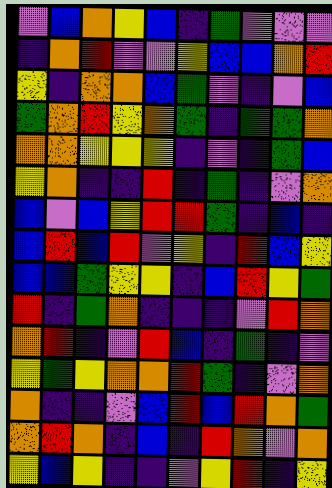[["violet", "blue", "orange", "yellow", "blue", "indigo", "green", "violet", "violet", "violet"], ["indigo", "orange", "red", "violet", "violet", "yellow", "blue", "blue", "orange", "red"], ["yellow", "indigo", "orange", "orange", "blue", "green", "violet", "indigo", "violet", "blue"], ["green", "orange", "red", "yellow", "orange", "green", "indigo", "green", "green", "orange"], ["orange", "orange", "yellow", "yellow", "yellow", "indigo", "violet", "indigo", "green", "blue"], ["yellow", "orange", "indigo", "indigo", "red", "indigo", "green", "indigo", "violet", "orange"], ["blue", "violet", "blue", "yellow", "red", "red", "green", "indigo", "blue", "indigo"], ["blue", "red", "blue", "red", "violet", "yellow", "indigo", "red", "blue", "yellow"], ["blue", "blue", "green", "yellow", "yellow", "indigo", "blue", "red", "yellow", "green"], ["red", "indigo", "green", "orange", "indigo", "indigo", "indigo", "violet", "red", "orange"], ["orange", "red", "indigo", "violet", "red", "blue", "indigo", "green", "indigo", "violet"], ["yellow", "green", "yellow", "orange", "orange", "red", "green", "indigo", "violet", "orange"], ["orange", "indigo", "indigo", "violet", "blue", "red", "blue", "red", "orange", "green"], ["orange", "red", "orange", "indigo", "blue", "indigo", "red", "orange", "violet", "orange"], ["yellow", "blue", "yellow", "indigo", "indigo", "violet", "yellow", "red", "indigo", "yellow"]]